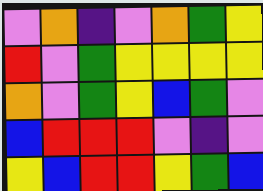[["violet", "orange", "indigo", "violet", "orange", "green", "yellow"], ["red", "violet", "green", "yellow", "yellow", "yellow", "yellow"], ["orange", "violet", "green", "yellow", "blue", "green", "violet"], ["blue", "red", "red", "red", "violet", "indigo", "violet"], ["yellow", "blue", "red", "red", "yellow", "green", "blue"]]